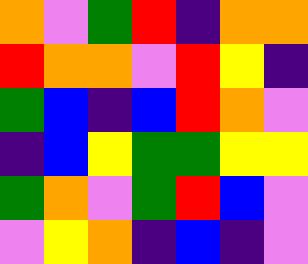[["orange", "violet", "green", "red", "indigo", "orange", "orange"], ["red", "orange", "orange", "violet", "red", "yellow", "indigo"], ["green", "blue", "indigo", "blue", "red", "orange", "violet"], ["indigo", "blue", "yellow", "green", "green", "yellow", "yellow"], ["green", "orange", "violet", "green", "red", "blue", "violet"], ["violet", "yellow", "orange", "indigo", "blue", "indigo", "violet"]]